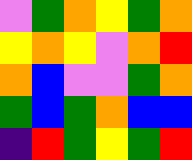[["violet", "green", "orange", "yellow", "green", "orange"], ["yellow", "orange", "yellow", "violet", "orange", "red"], ["orange", "blue", "violet", "violet", "green", "orange"], ["green", "blue", "green", "orange", "blue", "blue"], ["indigo", "red", "green", "yellow", "green", "red"]]